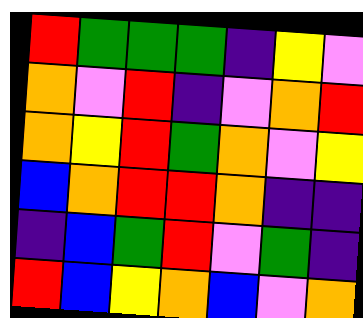[["red", "green", "green", "green", "indigo", "yellow", "violet"], ["orange", "violet", "red", "indigo", "violet", "orange", "red"], ["orange", "yellow", "red", "green", "orange", "violet", "yellow"], ["blue", "orange", "red", "red", "orange", "indigo", "indigo"], ["indigo", "blue", "green", "red", "violet", "green", "indigo"], ["red", "blue", "yellow", "orange", "blue", "violet", "orange"]]